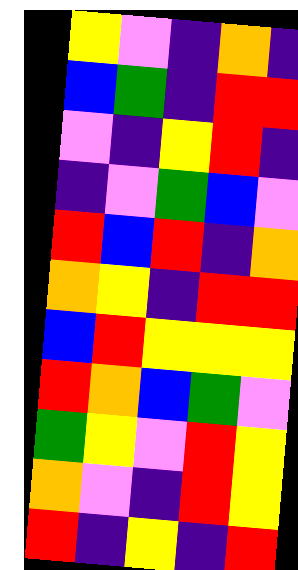[["yellow", "violet", "indigo", "orange", "indigo"], ["blue", "green", "indigo", "red", "red"], ["violet", "indigo", "yellow", "red", "indigo"], ["indigo", "violet", "green", "blue", "violet"], ["red", "blue", "red", "indigo", "orange"], ["orange", "yellow", "indigo", "red", "red"], ["blue", "red", "yellow", "yellow", "yellow"], ["red", "orange", "blue", "green", "violet"], ["green", "yellow", "violet", "red", "yellow"], ["orange", "violet", "indigo", "red", "yellow"], ["red", "indigo", "yellow", "indigo", "red"]]